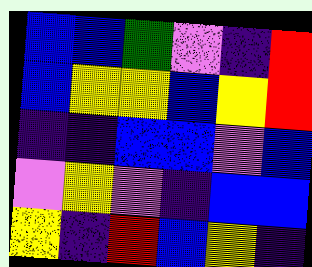[["blue", "blue", "green", "violet", "indigo", "red"], ["blue", "yellow", "yellow", "blue", "yellow", "red"], ["indigo", "indigo", "blue", "blue", "violet", "blue"], ["violet", "yellow", "violet", "indigo", "blue", "blue"], ["yellow", "indigo", "red", "blue", "yellow", "indigo"]]